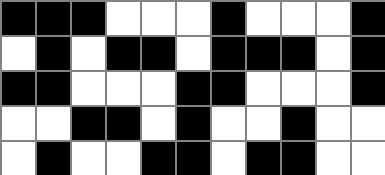[["black", "black", "black", "white", "white", "white", "black", "white", "white", "white", "black"], ["white", "black", "white", "black", "black", "white", "black", "black", "black", "white", "black"], ["black", "black", "white", "white", "white", "black", "black", "white", "white", "white", "black"], ["white", "white", "black", "black", "white", "black", "white", "white", "black", "white", "white"], ["white", "black", "white", "white", "black", "black", "white", "black", "black", "white", "white"]]